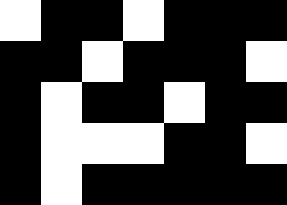[["white", "black", "black", "white", "black", "black", "black"], ["black", "black", "white", "black", "black", "black", "white"], ["black", "white", "black", "black", "white", "black", "black"], ["black", "white", "white", "white", "black", "black", "white"], ["black", "white", "black", "black", "black", "black", "black"]]